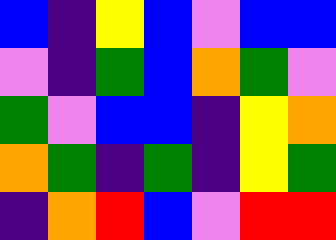[["blue", "indigo", "yellow", "blue", "violet", "blue", "blue"], ["violet", "indigo", "green", "blue", "orange", "green", "violet"], ["green", "violet", "blue", "blue", "indigo", "yellow", "orange"], ["orange", "green", "indigo", "green", "indigo", "yellow", "green"], ["indigo", "orange", "red", "blue", "violet", "red", "red"]]